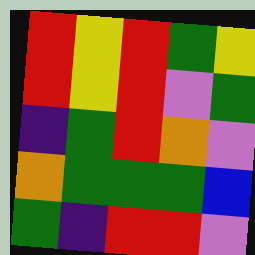[["red", "yellow", "red", "green", "yellow"], ["red", "yellow", "red", "violet", "green"], ["indigo", "green", "red", "orange", "violet"], ["orange", "green", "green", "green", "blue"], ["green", "indigo", "red", "red", "violet"]]